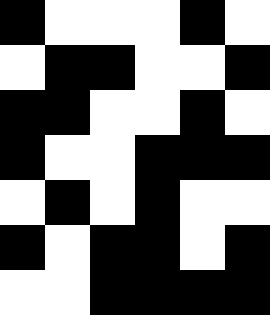[["black", "white", "white", "white", "black", "white"], ["white", "black", "black", "white", "white", "black"], ["black", "black", "white", "white", "black", "white"], ["black", "white", "white", "black", "black", "black"], ["white", "black", "white", "black", "white", "white"], ["black", "white", "black", "black", "white", "black"], ["white", "white", "black", "black", "black", "black"]]